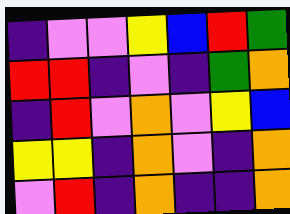[["indigo", "violet", "violet", "yellow", "blue", "red", "green"], ["red", "red", "indigo", "violet", "indigo", "green", "orange"], ["indigo", "red", "violet", "orange", "violet", "yellow", "blue"], ["yellow", "yellow", "indigo", "orange", "violet", "indigo", "orange"], ["violet", "red", "indigo", "orange", "indigo", "indigo", "orange"]]